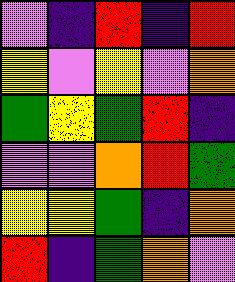[["violet", "indigo", "red", "indigo", "red"], ["yellow", "violet", "yellow", "violet", "orange"], ["green", "yellow", "green", "red", "indigo"], ["violet", "violet", "orange", "red", "green"], ["yellow", "yellow", "green", "indigo", "orange"], ["red", "indigo", "green", "orange", "violet"]]